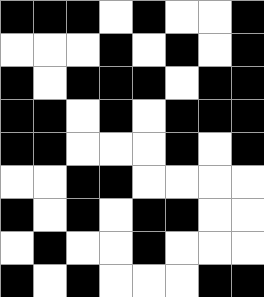[["black", "black", "black", "white", "black", "white", "white", "black"], ["white", "white", "white", "black", "white", "black", "white", "black"], ["black", "white", "black", "black", "black", "white", "black", "black"], ["black", "black", "white", "black", "white", "black", "black", "black"], ["black", "black", "white", "white", "white", "black", "white", "black"], ["white", "white", "black", "black", "white", "white", "white", "white"], ["black", "white", "black", "white", "black", "black", "white", "white"], ["white", "black", "white", "white", "black", "white", "white", "white"], ["black", "white", "black", "white", "white", "white", "black", "black"]]